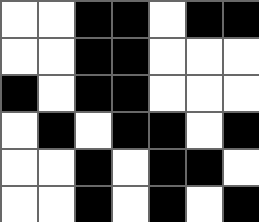[["white", "white", "black", "black", "white", "black", "black"], ["white", "white", "black", "black", "white", "white", "white"], ["black", "white", "black", "black", "white", "white", "white"], ["white", "black", "white", "black", "black", "white", "black"], ["white", "white", "black", "white", "black", "black", "white"], ["white", "white", "black", "white", "black", "white", "black"]]